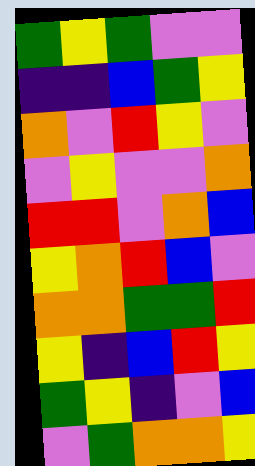[["green", "yellow", "green", "violet", "violet"], ["indigo", "indigo", "blue", "green", "yellow"], ["orange", "violet", "red", "yellow", "violet"], ["violet", "yellow", "violet", "violet", "orange"], ["red", "red", "violet", "orange", "blue"], ["yellow", "orange", "red", "blue", "violet"], ["orange", "orange", "green", "green", "red"], ["yellow", "indigo", "blue", "red", "yellow"], ["green", "yellow", "indigo", "violet", "blue"], ["violet", "green", "orange", "orange", "yellow"]]